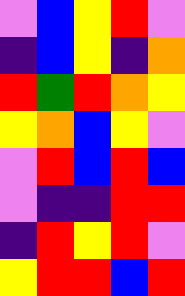[["violet", "blue", "yellow", "red", "violet"], ["indigo", "blue", "yellow", "indigo", "orange"], ["red", "green", "red", "orange", "yellow"], ["yellow", "orange", "blue", "yellow", "violet"], ["violet", "red", "blue", "red", "blue"], ["violet", "indigo", "indigo", "red", "red"], ["indigo", "red", "yellow", "red", "violet"], ["yellow", "red", "red", "blue", "red"]]